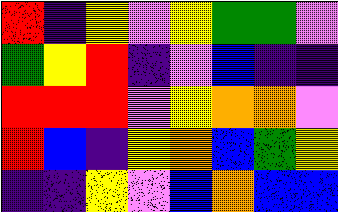[["red", "indigo", "yellow", "violet", "yellow", "green", "green", "violet"], ["green", "yellow", "red", "indigo", "violet", "blue", "indigo", "indigo"], ["red", "red", "red", "violet", "yellow", "orange", "orange", "violet"], ["red", "blue", "indigo", "yellow", "orange", "blue", "green", "yellow"], ["indigo", "indigo", "yellow", "violet", "blue", "orange", "blue", "blue"]]